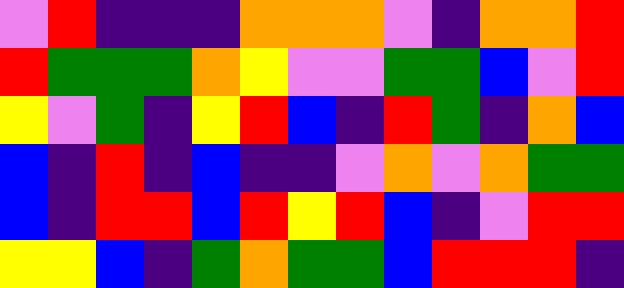[["violet", "red", "indigo", "indigo", "indigo", "orange", "orange", "orange", "violet", "indigo", "orange", "orange", "red"], ["red", "green", "green", "green", "orange", "yellow", "violet", "violet", "green", "green", "blue", "violet", "red"], ["yellow", "violet", "green", "indigo", "yellow", "red", "blue", "indigo", "red", "green", "indigo", "orange", "blue"], ["blue", "indigo", "red", "indigo", "blue", "indigo", "indigo", "violet", "orange", "violet", "orange", "green", "green"], ["blue", "indigo", "red", "red", "blue", "red", "yellow", "red", "blue", "indigo", "violet", "red", "red"], ["yellow", "yellow", "blue", "indigo", "green", "orange", "green", "green", "blue", "red", "red", "red", "indigo"]]